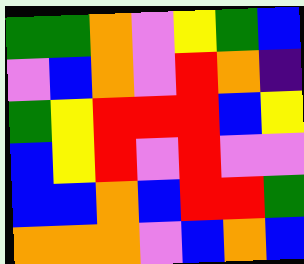[["green", "green", "orange", "violet", "yellow", "green", "blue"], ["violet", "blue", "orange", "violet", "red", "orange", "indigo"], ["green", "yellow", "red", "red", "red", "blue", "yellow"], ["blue", "yellow", "red", "violet", "red", "violet", "violet"], ["blue", "blue", "orange", "blue", "red", "red", "green"], ["orange", "orange", "orange", "violet", "blue", "orange", "blue"]]